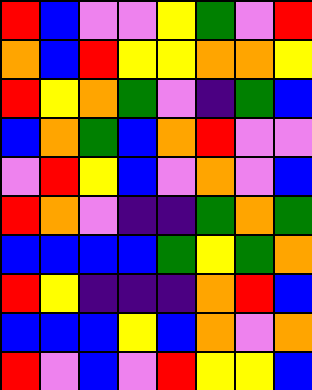[["red", "blue", "violet", "violet", "yellow", "green", "violet", "red"], ["orange", "blue", "red", "yellow", "yellow", "orange", "orange", "yellow"], ["red", "yellow", "orange", "green", "violet", "indigo", "green", "blue"], ["blue", "orange", "green", "blue", "orange", "red", "violet", "violet"], ["violet", "red", "yellow", "blue", "violet", "orange", "violet", "blue"], ["red", "orange", "violet", "indigo", "indigo", "green", "orange", "green"], ["blue", "blue", "blue", "blue", "green", "yellow", "green", "orange"], ["red", "yellow", "indigo", "indigo", "indigo", "orange", "red", "blue"], ["blue", "blue", "blue", "yellow", "blue", "orange", "violet", "orange"], ["red", "violet", "blue", "violet", "red", "yellow", "yellow", "blue"]]